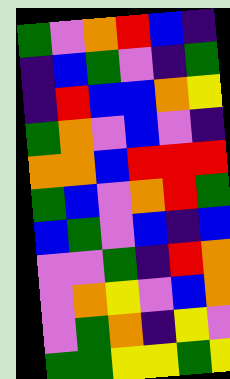[["green", "violet", "orange", "red", "blue", "indigo"], ["indigo", "blue", "green", "violet", "indigo", "green"], ["indigo", "red", "blue", "blue", "orange", "yellow"], ["green", "orange", "violet", "blue", "violet", "indigo"], ["orange", "orange", "blue", "red", "red", "red"], ["green", "blue", "violet", "orange", "red", "green"], ["blue", "green", "violet", "blue", "indigo", "blue"], ["violet", "violet", "green", "indigo", "red", "orange"], ["violet", "orange", "yellow", "violet", "blue", "orange"], ["violet", "green", "orange", "indigo", "yellow", "violet"], ["green", "green", "yellow", "yellow", "green", "yellow"]]